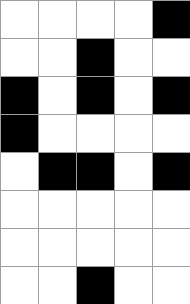[["white", "white", "white", "white", "black"], ["white", "white", "black", "white", "white"], ["black", "white", "black", "white", "black"], ["black", "white", "white", "white", "white"], ["white", "black", "black", "white", "black"], ["white", "white", "white", "white", "white"], ["white", "white", "white", "white", "white"], ["white", "white", "black", "white", "white"]]